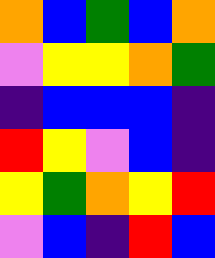[["orange", "blue", "green", "blue", "orange"], ["violet", "yellow", "yellow", "orange", "green"], ["indigo", "blue", "blue", "blue", "indigo"], ["red", "yellow", "violet", "blue", "indigo"], ["yellow", "green", "orange", "yellow", "red"], ["violet", "blue", "indigo", "red", "blue"]]